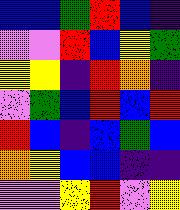[["blue", "blue", "green", "red", "blue", "indigo"], ["violet", "violet", "red", "blue", "yellow", "green"], ["yellow", "yellow", "indigo", "red", "orange", "indigo"], ["violet", "green", "blue", "red", "blue", "red"], ["red", "blue", "indigo", "blue", "green", "blue"], ["orange", "yellow", "blue", "blue", "indigo", "indigo"], ["violet", "violet", "yellow", "red", "violet", "yellow"]]